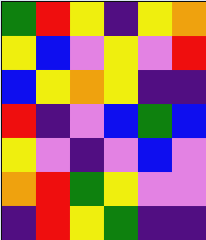[["green", "red", "yellow", "indigo", "yellow", "orange"], ["yellow", "blue", "violet", "yellow", "violet", "red"], ["blue", "yellow", "orange", "yellow", "indigo", "indigo"], ["red", "indigo", "violet", "blue", "green", "blue"], ["yellow", "violet", "indigo", "violet", "blue", "violet"], ["orange", "red", "green", "yellow", "violet", "violet"], ["indigo", "red", "yellow", "green", "indigo", "indigo"]]